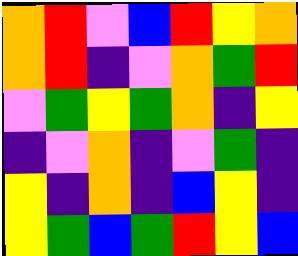[["orange", "red", "violet", "blue", "red", "yellow", "orange"], ["orange", "red", "indigo", "violet", "orange", "green", "red"], ["violet", "green", "yellow", "green", "orange", "indigo", "yellow"], ["indigo", "violet", "orange", "indigo", "violet", "green", "indigo"], ["yellow", "indigo", "orange", "indigo", "blue", "yellow", "indigo"], ["yellow", "green", "blue", "green", "red", "yellow", "blue"]]